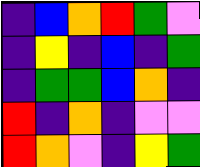[["indigo", "blue", "orange", "red", "green", "violet"], ["indigo", "yellow", "indigo", "blue", "indigo", "green"], ["indigo", "green", "green", "blue", "orange", "indigo"], ["red", "indigo", "orange", "indigo", "violet", "violet"], ["red", "orange", "violet", "indigo", "yellow", "green"]]